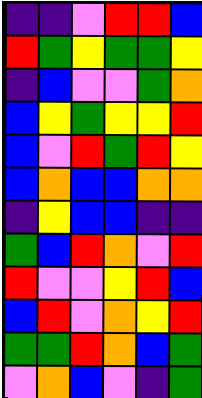[["indigo", "indigo", "violet", "red", "red", "blue"], ["red", "green", "yellow", "green", "green", "yellow"], ["indigo", "blue", "violet", "violet", "green", "orange"], ["blue", "yellow", "green", "yellow", "yellow", "red"], ["blue", "violet", "red", "green", "red", "yellow"], ["blue", "orange", "blue", "blue", "orange", "orange"], ["indigo", "yellow", "blue", "blue", "indigo", "indigo"], ["green", "blue", "red", "orange", "violet", "red"], ["red", "violet", "violet", "yellow", "red", "blue"], ["blue", "red", "violet", "orange", "yellow", "red"], ["green", "green", "red", "orange", "blue", "green"], ["violet", "orange", "blue", "violet", "indigo", "green"]]